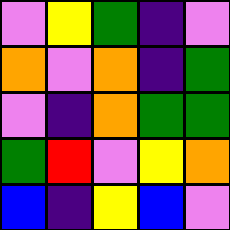[["violet", "yellow", "green", "indigo", "violet"], ["orange", "violet", "orange", "indigo", "green"], ["violet", "indigo", "orange", "green", "green"], ["green", "red", "violet", "yellow", "orange"], ["blue", "indigo", "yellow", "blue", "violet"]]